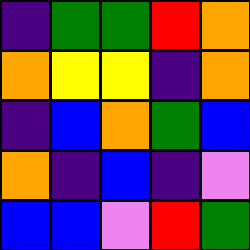[["indigo", "green", "green", "red", "orange"], ["orange", "yellow", "yellow", "indigo", "orange"], ["indigo", "blue", "orange", "green", "blue"], ["orange", "indigo", "blue", "indigo", "violet"], ["blue", "blue", "violet", "red", "green"]]